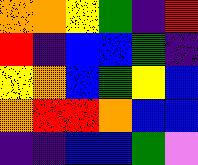[["orange", "orange", "yellow", "green", "indigo", "red"], ["red", "indigo", "blue", "blue", "green", "indigo"], ["yellow", "orange", "blue", "green", "yellow", "blue"], ["orange", "red", "red", "orange", "blue", "blue"], ["indigo", "indigo", "blue", "blue", "green", "violet"]]